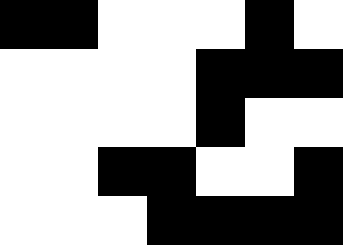[["black", "black", "white", "white", "white", "black", "white"], ["white", "white", "white", "white", "black", "black", "black"], ["white", "white", "white", "white", "black", "white", "white"], ["white", "white", "black", "black", "white", "white", "black"], ["white", "white", "white", "black", "black", "black", "black"]]